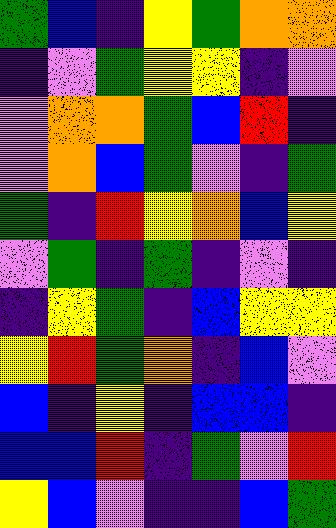[["green", "blue", "indigo", "yellow", "green", "orange", "orange"], ["indigo", "violet", "green", "yellow", "yellow", "indigo", "violet"], ["violet", "orange", "orange", "green", "blue", "red", "indigo"], ["violet", "orange", "blue", "green", "violet", "indigo", "green"], ["green", "indigo", "red", "yellow", "orange", "blue", "yellow"], ["violet", "green", "indigo", "green", "indigo", "violet", "indigo"], ["indigo", "yellow", "green", "indigo", "blue", "yellow", "yellow"], ["yellow", "red", "green", "orange", "indigo", "blue", "violet"], ["blue", "indigo", "yellow", "indigo", "blue", "blue", "indigo"], ["blue", "blue", "red", "indigo", "green", "violet", "red"], ["yellow", "blue", "violet", "indigo", "indigo", "blue", "green"]]